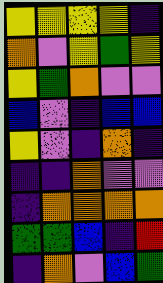[["yellow", "yellow", "yellow", "yellow", "indigo"], ["orange", "violet", "yellow", "green", "yellow"], ["yellow", "green", "orange", "violet", "violet"], ["blue", "violet", "indigo", "blue", "blue"], ["yellow", "violet", "indigo", "orange", "indigo"], ["indigo", "indigo", "orange", "violet", "violet"], ["indigo", "orange", "orange", "orange", "orange"], ["green", "green", "blue", "indigo", "red"], ["indigo", "orange", "violet", "blue", "green"]]